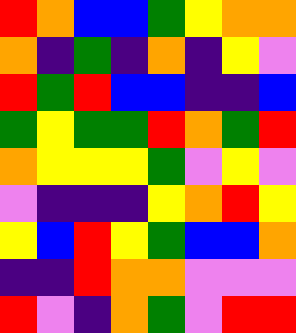[["red", "orange", "blue", "blue", "green", "yellow", "orange", "orange"], ["orange", "indigo", "green", "indigo", "orange", "indigo", "yellow", "violet"], ["red", "green", "red", "blue", "blue", "indigo", "indigo", "blue"], ["green", "yellow", "green", "green", "red", "orange", "green", "red"], ["orange", "yellow", "yellow", "yellow", "green", "violet", "yellow", "violet"], ["violet", "indigo", "indigo", "indigo", "yellow", "orange", "red", "yellow"], ["yellow", "blue", "red", "yellow", "green", "blue", "blue", "orange"], ["indigo", "indigo", "red", "orange", "orange", "violet", "violet", "violet"], ["red", "violet", "indigo", "orange", "green", "violet", "red", "red"]]